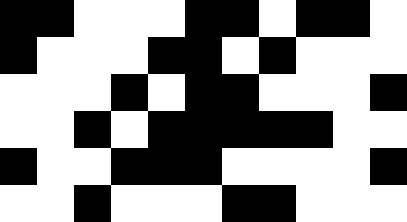[["black", "black", "white", "white", "white", "black", "black", "white", "black", "black", "white"], ["black", "white", "white", "white", "black", "black", "white", "black", "white", "white", "white"], ["white", "white", "white", "black", "white", "black", "black", "white", "white", "white", "black"], ["white", "white", "black", "white", "black", "black", "black", "black", "black", "white", "white"], ["black", "white", "white", "black", "black", "black", "white", "white", "white", "white", "black"], ["white", "white", "black", "white", "white", "white", "black", "black", "white", "white", "white"]]